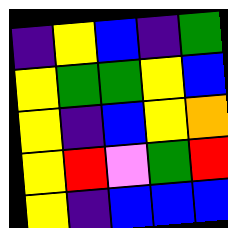[["indigo", "yellow", "blue", "indigo", "green"], ["yellow", "green", "green", "yellow", "blue"], ["yellow", "indigo", "blue", "yellow", "orange"], ["yellow", "red", "violet", "green", "red"], ["yellow", "indigo", "blue", "blue", "blue"]]